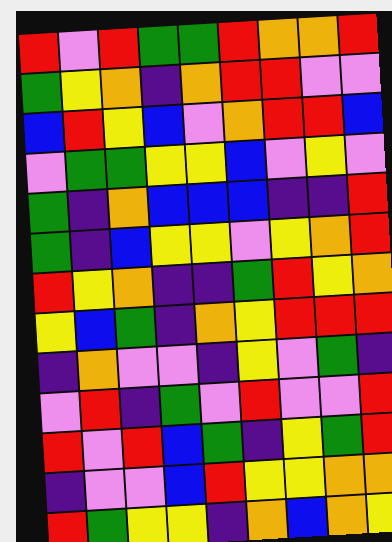[["red", "violet", "red", "green", "green", "red", "orange", "orange", "red"], ["green", "yellow", "orange", "indigo", "orange", "red", "red", "violet", "violet"], ["blue", "red", "yellow", "blue", "violet", "orange", "red", "red", "blue"], ["violet", "green", "green", "yellow", "yellow", "blue", "violet", "yellow", "violet"], ["green", "indigo", "orange", "blue", "blue", "blue", "indigo", "indigo", "red"], ["green", "indigo", "blue", "yellow", "yellow", "violet", "yellow", "orange", "red"], ["red", "yellow", "orange", "indigo", "indigo", "green", "red", "yellow", "orange"], ["yellow", "blue", "green", "indigo", "orange", "yellow", "red", "red", "red"], ["indigo", "orange", "violet", "violet", "indigo", "yellow", "violet", "green", "indigo"], ["violet", "red", "indigo", "green", "violet", "red", "violet", "violet", "red"], ["red", "violet", "red", "blue", "green", "indigo", "yellow", "green", "red"], ["indigo", "violet", "violet", "blue", "red", "yellow", "yellow", "orange", "orange"], ["red", "green", "yellow", "yellow", "indigo", "orange", "blue", "orange", "yellow"]]